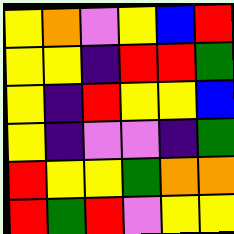[["yellow", "orange", "violet", "yellow", "blue", "red"], ["yellow", "yellow", "indigo", "red", "red", "green"], ["yellow", "indigo", "red", "yellow", "yellow", "blue"], ["yellow", "indigo", "violet", "violet", "indigo", "green"], ["red", "yellow", "yellow", "green", "orange", "orange"], ["red", "green", "red", "violet", "yellow", "yellow"]]